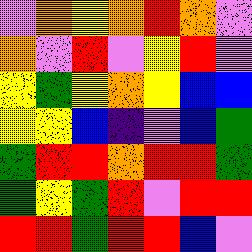[["violet", "orange", "yellow", "orange", "red", "orange", "violet"], ["orange", "violet", "red", "violet", "yellow", "red", "violet"], ["yellow", "green", "yellow", "orange", "yellow", "blue", "blue"], ["yellow", "yellow", "blue", "indigo", "violet", "blue", "green"], ["green", "red", "red", "orange", "red", "red", "green"], ["green", "yellow", "green", "red", "violet", "red", "red"], ["red", "red", "green", "red", "red", "blue", "violet"]]